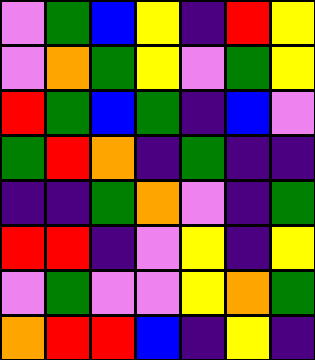[["violet", "green", "blue", "yellow", "indigo", "red", "yellow"], ["violet", "orange", "green", "yellow", "violet", "green", "yellow"], ["red", "green", "blue", "green", "indigo", "blue", "violet"], ["green", "red", "orange", "indigo", "green", "indigo", "indigo"], ["indigo", "indigo", "green", "orange", "violet", "indigo", "green"], ["red", "red", "indigo", "violet", "yellow", "indigo", "yellow"], ["violet", "green", "violet", "violet", "yellow", "orange", "green"], ["orange", "red", "red", "blue", "indigo", "yellow", "indigo"]]